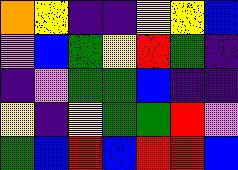[["orange", "yellow", "indigo", "indigo", "yellow", "yellow", "blue"], ["violet", "blue", "green", "yellow", "red", "green", "indigo"], ["indigo", "violet", "green", "green", "blue", "indigo", "indigo"], ["yellow", "indigo", "yellow", "green", "green", "red", "violet"], ["green", "blue", "red", "blue", "red", "red", "blue"]]